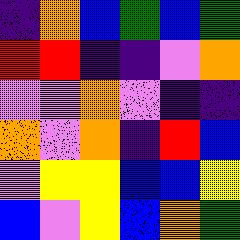[["indigo", "orange", "blue", "green", "blue", "green"], ["red", "red", "indigo", "indigo", "violet", "orange"], ["violet", "violet", "orange", "violet", "indigo", "indigo"], ["orange", "violet", "orange", "indigo", "red", "blue"], ["violet", "yellow", "yellow", "blue", "blue", "yellow"], ["blue", "violet", "yellow", "blue", "orange", "green"]]